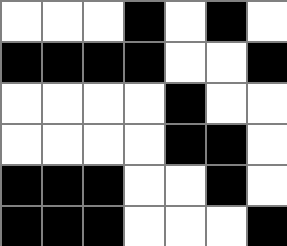[["white", "white", "white", "black", "white", "black", "white"], ["black", "black", "black", "black", "white", "white", "black"], ["white", "white", "white", "white", "black", "white", "white"], ["white", "white", "white", "white", "black", "black", "white"], ["black", "black", "black", "white", "white", "black", "white"], ["black", "black", "black", "white", "white", "white", "black"]]